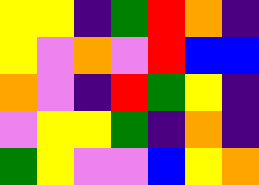[["yellow", "yellow", "indigo", "green", "red", "orange", "indigo"], ["yellow", "violet", "orange", "violet", "red", "blue", "blue"], ["orange", "violet", "indigo", "red", "green", "yellow", "indigo"], ["violet", "yellow", "yellow", "green", "indigo", "orange", "indigo"], ["green", "yellow", "violet", "violet", "blue", "yellow", "orange"]]